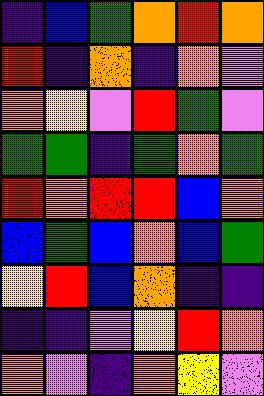[["indigo", "blue", "green", "orange", "red", "orange"], ["red", "indigo", "orange", "indigo", "orange", "violet"], ["orange", "yellow", "violet", "red", "green", "violet"], ["green", "green", "indigo", "green", "orange", "green"], ["red", "orange", "red", "red", "blue", "orange"], ["blue", "green", "blue", "orange", "blue", "green"], ["yellow", "red", "blue", "orange", "indigo", "indigo"], ["indigo", "indigo", "violet", "yellow", "red", "orange"], ["orange", "violet", "indigo", "orange", "yellow", "violet"]]